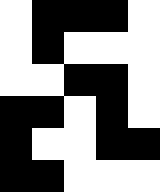[["white", "black", "black", "black", "white"], ["white", "black", "white", "white", "white"], ["white", "white", "black", "black", "white"], ["black", "black", "white", "black", "white"], ["black", "white", "white", "black", "black"], ["black", "black", "white", "white", "white"]]